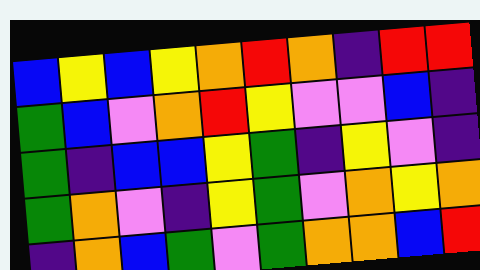[["blue", "yellow", "blue", "yellow", "orange", "red", "orange", "indigo", "red", "red"], ["green", "blue", "violet", "orange", "red", "yellow", "violet", "violet", "blue", "indigo"], ["green", "indigo", "blue", "blue", "yellow", "green", "indigo", "yellow", "violet", "indigo"], ["green", "orange", "violet", "indigo", "yellow", "green", "violet", "orange", "yellow", "orange"], ["indigo", "orange", "blue", "green", "violet", "green", "orange", "orange", "blue", "red"]]